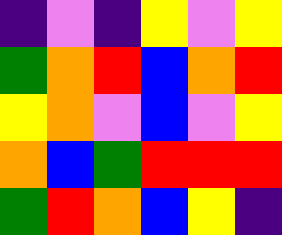[["indigo", "violet", "indigo", "yellow", "violet", "yellow"], ["green", "orange", "red", "blue", "orange", "red"], ["yellow", "orange", "violet", "blue", "violet", "yellow"], ["orange", "blue", "green", "red", "red", "red"], ["green", "red", "orange", "blue", "yellow", "indigo"]]